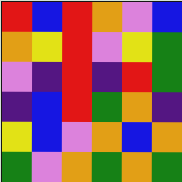[["red", "blue", "red", "orange", "violet", "blue"], ["orange", "yellow", "red", "violet", "yellow", "green"], ["violet", "indigo", "red", "indigo", "red", "green"], ["indigo", "blue", "red", "green", "orange", "indigo"], ["yellow", "blue", "violet", "orange", "blue", "orange"], ["green", "violet", "orange", "green", "orange", "green"]]